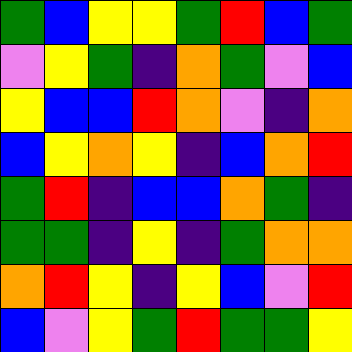[["green", "blue", "yellow", "yellow", "green", "red", "blue", "green"], ["violet", "yellow", "green", "indigo", "orange", "green", "violet", "blue"], ["yellow", "blue", "blue", "red", "orange", "violet", "indigo", "orange"], ["blue", "yellow", "orange", "yellow", "indigo", "blue", "orange", "red"], ["green", "red", "indigo", "blue", "blue", "orange", "green", "indigo"], ["green", "green", "indigo", "yellow", "indigo", "green", "orange", "orange"], ["orange", "red", "yellow", "indigo", "yellow", "blue", "violet", "red"], ["blue", "violet", "yellow", "green", "red", "green", "green", "yellow"]]